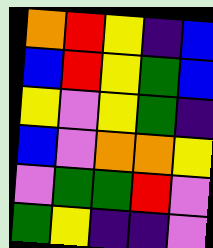[["orange", "red", "yellow", "indigo", "blue"], ["blue", "red", "yellow", "green", "blue"], ["yellow", "violet", "yellow", "green", "indigo"], ["blue", "violet", "orange", "orange", "yellow"], ["violet", "green", "green", "red", "violet"], ["green", "yellow", "indigo", "indigo", "violet"]]